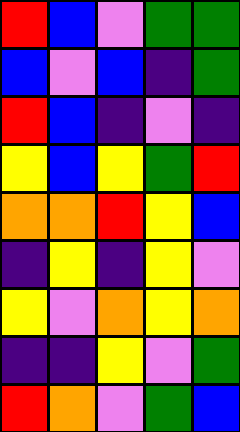[["red", "blue", "violet", "green", "green"], ["blue", "violet", "blue", "indigo", "green"], ["red", "blue", "indigo", "violet", "indigo"], ["yellow", "blue", "yellow", "green", "red"], ["orange", "orange", "red", "yellow", "blue"], ["indigo", "yellow", "indigo", "yellow", "violet"], ["yellow", "violet", "orange", "yellow", "orange"], ["indigo", "indigo", "yellow", "violet", "green"], ["red", "orange", "violet", "green", "blue"]]